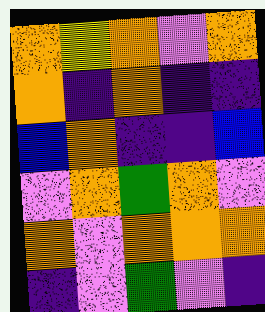[["orange", "yellow", "orange", "violet", "orange"], ["orange", "indigo", "orange", "indigo", "indigo"], ["blue", "orange", "indigo", "indigo", "blue"], ["violet", "orange", "green", "orange", "violet"], ["orange", "violet", "orange", "orange", "orange"], ["indigo", "violet", "green", "violet", "indigo"]]